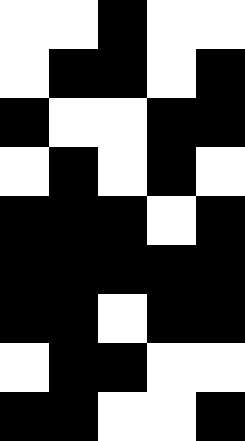[["white", "white", "black", "white", "white"], ["white", "black", "black", "white", "black"], ["black", "white", "white", "black", "black"], ["white", "black", "white", "black", "white"], ["black", "black", "black", "white", "black"], ["black", "black", "black", "black", "black"], ["black", "black", "white", "black", "black"], ["white", "black", "black", "white", "white"], ["black", "black", "white", "white", "black"]]